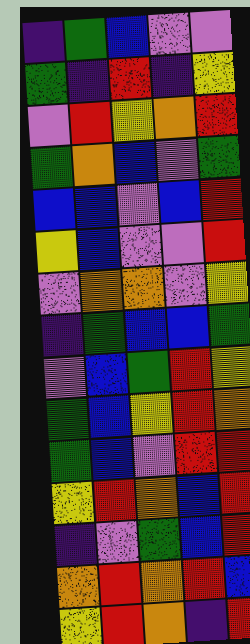[["indigo", "green", "blue", "violet", "violet"], ["green", "indigo", "red", "indigo", "yellow"], ["violet", "red", "yellow", "orange", "red"], ["green", "orange", "blue", "violet", "green"], ["blue", "blue", "violet", "blue", "red"], ["yellow", "blue", "violet", "violet", "red"], ["violet", "orange", "orange", "violet", "yellow"], ["indigo", "green", "blue", "blue", "green"], ["violet", "blue", "green", "red", "yellow"], ["green", "blue", "yellow", "red", "orange"], ["green", "blue", "violet", "red", "red"], ["yellow", "red", "orange", "blue", "red"], ["indigo", "violet", "green", "blue", "red"], ["orange", "red", "orange", "red", "blue"], ["yellow", "red", "orange", "indigo", "red"]]